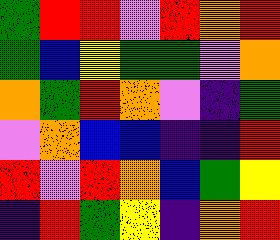[["green", "red", "red", "violet", "red", "orange", "red"], ["green", "blue", "yellow", "green", "green", "violet", "orange"], ["orange", "green", "red", "orange", "violet", "indigo", "green"], ["violet", "orange", "blue", "blue", "indigo", "indigo", "red"], ["red", "violet", "red", "orange", "blue", "green", "yellow"], ["indigo", "red", "green", "yellow", "indigo", "orange", "red"]]